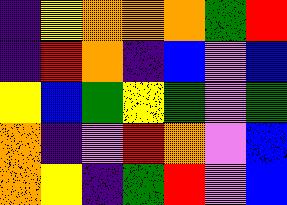[["indigo", "yellow", "orange", "orange", "orange", "green", "red"], ["indigo", "red", "orange", "indigo", "blue", "violet", "blue"], ["yellow", "blue", "green", "yellow", "green", "violet", "green"], ["orange", "indigo", "violet", "red", "orange", "violet", "blue"], ["orange", "yellow", "indigo", "green", "red", "violet", "blue"]]